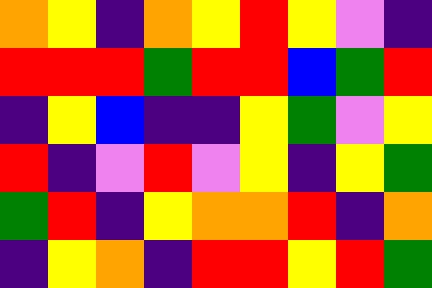[["orange", "yellow", "indigo", "orange", "yellow", "red", "yellow", "violet", "indigo"], ["red", "red", "red", "green", "red", "red", "blue", "green", "red"], ["indigo", "yellow", "blue", "indigo", "indigo", "yellow", "green", "violet", "yellow"], ["red", "indigo", "violet", "red", "violet", "yellow", "indigo", "yellow", "green"], ["green", "red", "indigo", "yellow", "orange", "orange", "red", "indigo", "orange"], ["indigo", "yellow", "orange", "indigo", "red", "red", "yellow", "red", "green"]]